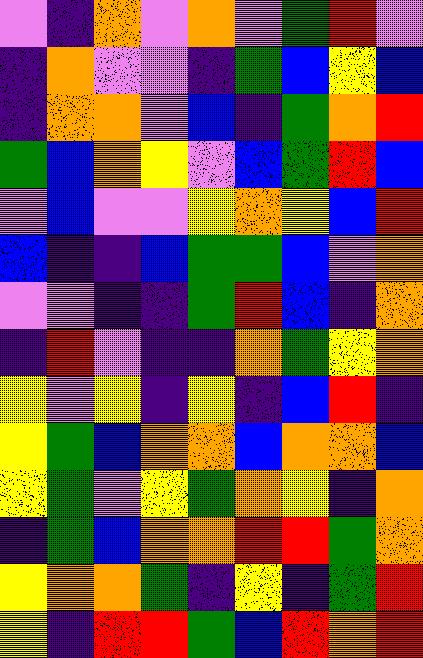[["violet", "indigo", "orange", "violet", "orange", "violet", "green", "red", "violet"], ["indigo", "orange", "violet", "violet", "indigo", "green", "blue", "yellow", "blue"], ["indigo", "orange", "orange", "violet", "blue", "indigo", "green", "orange", "red"], ["green", "blue", "orange", "yellow", "violet", "blue", "green", "red", "blue"], ["violet", "blue", "violet", "violet", "yellow", "orange", "yellow", "blue", "red"], ["blue", "indigo", "indigo", "blue", "green", "green", "blue", "violet", "orange"], ["violet", "violet", "indigo", "indigo", "green", "red", "blue", "indigo", "orange"], ["indigo", "red", "violet", "indigo", "indigo", "orange", "green", "yellow", "orange"], ["yellow", "violet", "yellow", "indigo", "yellow", "indigo", "blue", "red", "indigo"], ["yellow", "green", "blue", "orange", "orange", "blue", "orange", "orange", "blue"], ["yellow", "green", "violet", "yellow", "green", "orange", "yellow", "indigo", "orange"], ["indigo", "green", "blue", "orange", "orange", "red", "red", "green", "orange"], ["yellow", "orange", "orange", "green", "indigo", "yellow", "indigo", "green", "red"], ["yellow", "indigo", "red", "red", "green", "blue", "red", "orange", "red"]]